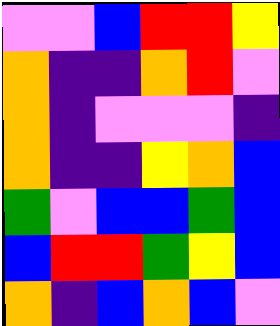[["violet", "violet", "blue", "red", "red", "yellow"], ["orange", "indigo", "indigo", "orange", "red", "violet"], ["orange", "indigo", "violet", "violet", "violet", "indigo"], ["orange", "indigo", "indigo", "yellow", "orange", "blue"], ["green", "violet", "blue", "blue", "green", "blue"], ["blue", "red", "red", "green", "yellow", "blue"], ["orange", "indigo", "blue", "orange", "blue", "violet"]]